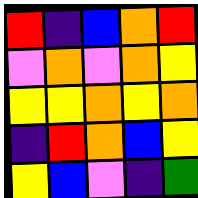[["red", "indigo", "blue", "orange", "red"], ["violet", "orange", "violet", "orange", "yellow"], ["yellow", "yellow", "orange", "yellow", "orange"], ["indigo", "red", "orange", "blue", "yellow"], ["yellow", "blue", "violet", "indigo", "green"]]